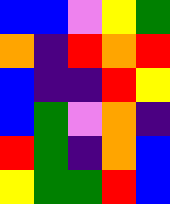[["blue", "blue", "violet", "yellow", "green"], ["orange", "indigo", "red", "orange", "red"], ["blue", "indigo", "indigo", "red", "yellow"], ["blue", "green", "violet", "orange", "indigo"], ["red", "green", "indigo", "orange", "blue"], ["yellow", "green", "green", "red", "blue"]]